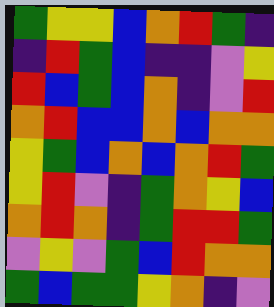[["green", "yellow", "yellow", "blue", "orange", "red", "green", "indigo"], ["indigo", "red", "green", "blue", "indigo", "indigo", "violet", "yellow"], ["red", "blue", "green", "blue", "orange", "indigo", "violet", "red"], ["orange", "red", "blue", "blue", "orange", "blue", "orange", "orange"], ["yellow", "green", "blue", "orange", "blue", "orange", "red", "green"], ["yellow", "red", "violet", "indigo", "green", "orange", "yellow", "blue"], ["orange", "red", "orange", "indigo", "green", "red", "red", "green"], ["violet", "yellow", "violet", "green", "blue", "red", "orange", "orange"], ["green", "blue", "green", "green", "yellow", "orange", "indigo", "violet"]]